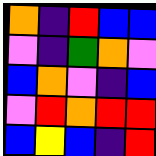[["orange", "indigo", "red", "blue", "blue"], ["violet", "indigo", "green", "orange", "violet"], ["blue", "orange", "violet", "indigo", "blue"], ["violet", "red", "orange", "red", "red"], ["blue", "yellow", "blue", "indigo", "red"]]